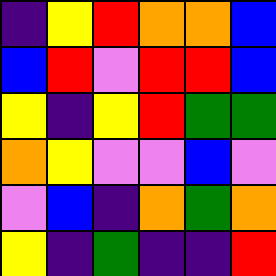[["indigo", "yellow", "red", "orange", "orange", "blue"], ["blue", "red", "violet", "red", "red", "blue"], ["yellow", "indigo", "yellow", "red", "green", "green"], ["orange", "yellow", "violet", "violet", "blue", "violet"], ["violet", "blue", "indigo", "orange", "green", "orange"], ["yellow", "indigo", "green", "indigo", "indigo", "red"]]